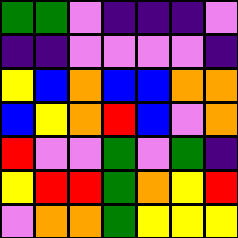[["green", "green", "violet", "indigo", "indigo", "indigo", "violet"], ["indigo", "indigo", "violet", "violet", "violet", "violet", "indigo"], ["yellow", "blue", "orange", "blue", "blue", "orange", "orange"], ["blue", "yellow", "orange", "red", "blue", "violet", "orange"], ["red", "violet", "violet", "green", "violet", "green", "indigo"], ["yellow", "red", "red", "green", "orange", "yellow", "red"], ["violet", "orange", "orange", "green", "yellow", "yellow", "yellow"]]